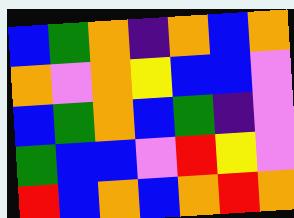[["blue", "green", "orange", "indigo", "orange", "blue", "orange"], ["orange", "violet", "orange", "yellow", "blue", "blue", "violet"], ["blue", "green", "orange", "blue", "green", "indigo", "violet"], ["green", "blue", "blue", "violet", "red", "yellow", "violet"], ["red", "blue", "orange", "blue", "orange", "red", "orange"]]